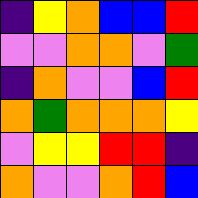[["indigo", "yellow", "orange", "blue", "blue", "red"], ["violet", "violet", "orange", "orange", "violet", "green"], ["indigo", "orange", "violet", "violet", "blue", "red"], ["orange", "green", "orange", "orange", "orange", "yellow"], ["violet", "yellow", "yellow", "red", "red", "indigo"], ["orange", "violet", "violet", "orange", "red", "blue"]]